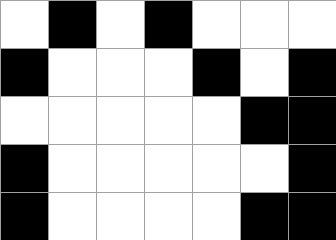[["white", "black", "white", "black", "white", "white", "white"], ["black", "white", "white", "white", "black", "white", "black"], ["white", "white", "white", "white", "white", "black", "black"], ["black", "white", "white", "white", "white", "white", "black"], ["black", "white", "white", "white", "white", "black", "black"]]